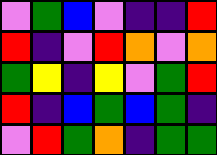[["violet", "green", "blue", "violet", "indigo", "indigo", "red"], ["red", "indigo", "violet", "red", "orange", "violet", "orange"], ["green", "yellow", "indigo", "yellow", "violet", "green", "red"], ["red", "indigo", "blue", "green", "blue", "green", "indigo"], ["violet", "red", "green", "orange", "indigo", "green", "green"]]